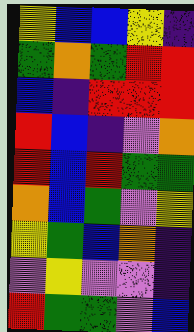[["yellow", "blue", "blue", "yellow", "indigo"], ["green", "orange", "green", "red", "red"], ["blue", "indigo", "red", "red", "red"], ["red", "blue", "indigo", "violet", "orange"], ["red", "blue", "red", "green", "green"], ["orange", "blue", "green", "violet", "yellow"], ["yellow", "green", "blue", "orange", "indigo"], ["violet", "yellow", "violet", "violet", "indigo"], ["red", "green", "green", "violet", "blue"]]